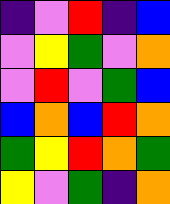[["indigo", "violet", "red", "indigo", "blue"], ["violet", "yellow", "green", "violet", "orange"], ["violet", "red", "violet", "green", "blue"], ["blue", "orange", "blue", "red", "orange"], ["green", "yellow", "red", "orange", "green"], ["yellow", "violet", "green", "indigo", "orange"]]